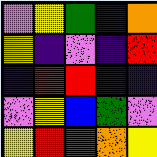[["violet", "yellow", "green", "indigo", "orange"], ["yellow", "indigo", "violet", "indigo", "red"], ["indigo", "red", "red", "indigo", "indigo"], ["violet", "yellow", "blue", "green", "violet"], ["yellow", "red", "red", "orange", "yellow"]]